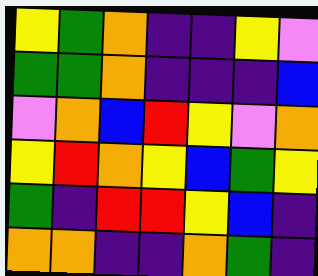[["yellow", "green", "orange", "indigo", "indigo", "yellow", "violet"], ["green", "green", "orange", "indigo", "indigo", "indigo", "blue"], ["violet", "orange", "blue", "red", "yellow", "violet", "orange"], ["yellow", "red", "orange", "yellow", "blue", "green", "yellow"], ["green", "indigo", "red", "red", "yellow", "blue", "indigo"], ["orange", "orange", "indigo", "indigo", "orange", "green", "indigo"]]